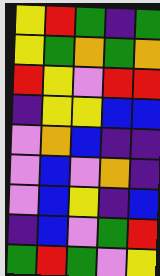[["yellow", "red", "green", "indigo", "green"], ["yellow", "green", "orange", "green", "orange"], ["red", "yellow", "violet", "red", "red"], ["indigo", "yellow", "yellow", "blue", "blue"], ["violet", "orange", "blue", "indigo", "indigo"], ["violet", "blue", "violet", "orange", "indigo"], ["violet", "blue", "yellow", "indigo", "blue"], ["indigo", "blue", "violet", "green", "red"], ["green", "red", "green", "violet", "yellow"]]